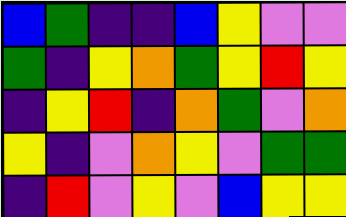[["blue", "green", "indigo", "indigo", "blue", "yellow", "violet", "violet"], ["green", "indigo", "yellow", "orange", "green", "yellow", "red", "yellow"], ["indigo", "yellow", "red", "indigo", "orange", "green", "violet", "orange"], ["yellow", "indigo", "violet", "orange", "yellow", "violet", "green", "green"], ["indigo", "red", "violet", "yellow", "violet", "blue", "yellow", "yellow"]]